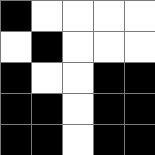[["black", "white", "white", "white", "white"], ["white", "black", "white", "white", "white"], ["black", "white", "white", "black", "black"], ["black", "black", "white", "black", "black"], ["black", "black", "white", "black", "black"]]